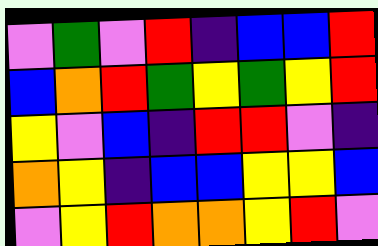[["violet", "green", "violet", "red", "indigo", "blue", "blue", "red"], ["blue", "orange", "red", "green", "yellow", "green", "yellow", "red"], ["yellow", "violet", "blue", "indigo", "red", "red", "violet", "indigo"], ["orange", "yellow", "indigo", "blue", "blue", "yellow", "yellow", "blue"], ["violet", "yellow", "red", "orange", "orange", "yellow", "red", "violet"]]